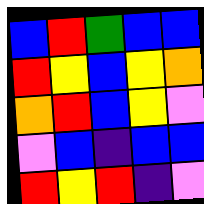[["blue", "red", "green", "blue", "blue"], ["red", "yellow", "blue", "yellow", "orange"], ["orange", "red", "blue", "yellow", "violet"], ["violet", "blue", "indigo", "blue", "blue"], ["red", "yellow", "red", "indigo", "violet"]]